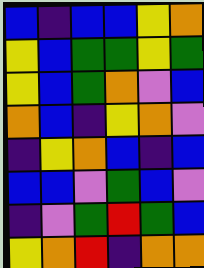[["blue", "indigo", "blue", "blue", "yellow", "orange"], ["yellow", "blue", "green", "green", "yellow", "green"], ["yellow", "blue", "green", "orange", "violet", "blue"], ["orange", "blue", "indigo", "yellow", "orange", "violet"], ["indigo", "yellow", "orange", "blue", "indigo", "blue"], ["blue", "blue", "violet", "green", "blue", "violet"], ["indigo", "violet", "green", "red", "green", "blue"], ["yellow", "orange", "red", "indigo", "orange", "orange"]]